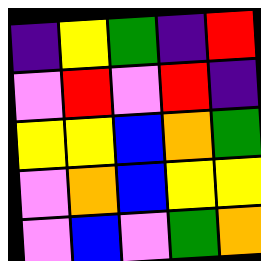[["indigo", "yellow", "green", "indigo", "red"], ["violet", "red", "violet", "red", "indigo"], ["yellow", "yellow", "blue", "orange", "green"], ["violet", "orange", "blue", "yellow", "yellow"], ["violet", "blue", "violet", "green", "orange"]]